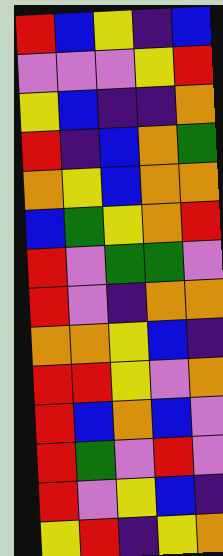[["red", "blue", "yellow", "indigo", "blue"], ["violet", "violet", "violet", "yellow", "red"], ["yellow", "blue", "indigo", "indigo", "orange"], ["red", "indigo", "blue", "orange", "green"], ["orange", "yellow", "blue", "orange", "orange"], ["blue", "green", "yellow", "orange", "red"], ["red", "violet", "green", "green", "violet"], ["red", "violet", "indigo", "orange", "orange"], ["orange", "orange", "yellow", "blue", "indigo"], ["red", "red", "yellow", "violet", "orange"], ["red", "blue", "orange", "blue", "violet"], ["red", "green", "violet", "red", "violet"], ["red", "violet", "yellow", "blue", "indigo"], ["yellow", "red", "indigo", "yellow", "orange"]]